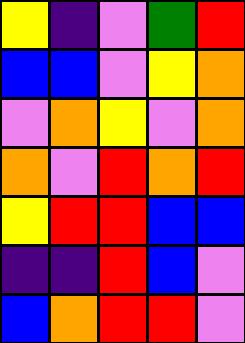[["yellow", "indigo", "violet", "green", "red"], ["blue", "blue", "violet", "yellow", "orange"], ["violet", "orange", "yellow", "violet", "orange"], ["orange", "violet", "red", "orange", "red"], ["yellow", "red", "red", "blue", "blue"], ["indigo", "indigo", "red", "blue", "violet"], ["blue", "orange", "red", "red", "violet"]]